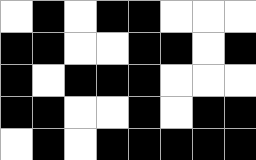[["white", "black", "white", "black", "black", "white", "white", "white"], ["black", "black", "white", "white", "black", "black", "white", "black"], ["black", "white", "black", "black", "black", "white", "white", "white"], ["black", "black", "white", "white", "black", "white", "black", "black"], ["white", "black", "white", "black", "black", "black", "black", "black"]]